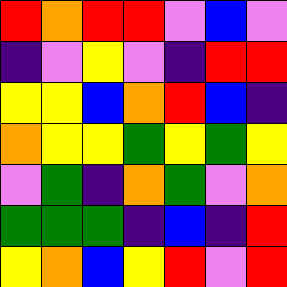[["red", "orange", "red", "red", "violet", "blue", "violet"], ["indigo", "violet", "yellow", "violet", "indigo", "red", "red"], ["yellow", "yellow", "blue", "orange", "red", "blue", "indigo"], ["orange", "yellow", "yellow", "green", "yellow", "green", "yellow"], ["violet", "green", "indigo", "orange", "green", "violet", "orange"], ["green", "green", "green", "indigo", "blue", "indigo", "red"], ["yellow", "orange", "blue", "yellow", "red", "violet", "red"]]